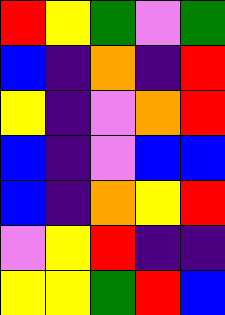[["red", "yellow", "green", "violet", "green"], ["blue", "indigo", "orange", "indigo", "red"], ["yellow", "indigo", "violet", "orange", "red"], ["blue", "indigo", "violet", "blue", "blue"], ["blue", "indigo", "orange", "yellow", "red"], ["violet", "yellow", "red", "indigo", "indigo"], ["yellow", "yellow", "green", "red", "blue"]]